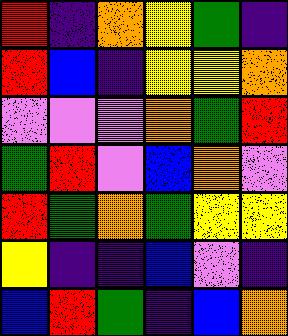[["red", "indigo", "orange", "yellow", "green", "indigo"], ["red", "blue", "indigo", "yellow", "yellow", "orange"], ["violet", "violet", "violet", "orange", "green", "red"], ["green", "red", "violet", "blue", "orange", "violet"], ["red", "green", "orange", "green", "yellow", "yellow"], ["yellow", "indigo", "indigo", "blue", "violet", "indigo"], ["blue", "red", "green", "indigo", "blue", "orange"]]